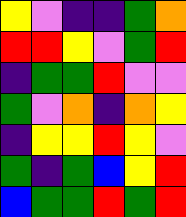[["yellow", "violet", "indigo", "indigo", "green", "orange"], ["red", "red", "yellow", "violet", "green", "red"], ["indigo", "green", "green", "red", "violet", "violet"], ["green", "violet", "orange", "indigo", "orange", "yellow"], ["indigo", "yellow", "yellow", "red", "yellow", "violet"], ["green", "indigo", "green", "blue", "yellow", "red"], ["blue", "green", "green", "red", "green", "red"]]